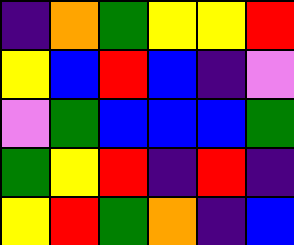[["indigo", "orange", "green", "yellow", "yellow", "red"], ["yellow", "blue", "red", "blue", "indigo", "violet"], ["violet", "green", "blue", "blue", "blue", "green"], ["green", "yellow", "red", "indigo", "red", "indigo"], ["yellow", "red", "green", "orange", "indigo", "blue"]]